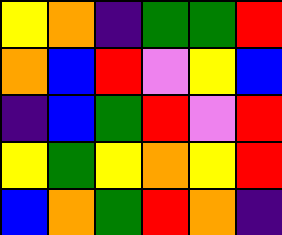[["yellow", "orange", "indigo", "green", "green", "red"], ["orange", "blue", "red", "violet", "yellow", "blue"], ["indigo", "blue", "green", "red", "violet", "red"], ["yellow", "green", "yellow", "orange", "yellow", "red"], ["blue", "orange", "green", "red", "orange", "indigo"]]